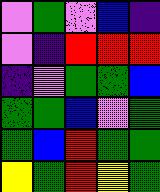[["violet", "green", "violet", "blue", "indigo"], ["violet", "indigo", "red", "red", "red"], ["indigo", "violet", "green", "green", "blue"], ["green", "green", "blue", "violet", "green"], ["green", "blue", "red", "green", "green"], ["yellow", "green", "red", "yellow", "green"]]